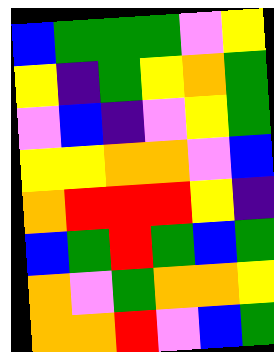[["blue", "green", "green", "green", "violet", "yellow"], ["yellow", "indigo", "green", "yellow", "orange", "green"], ["violet", "blue", "indigo", "violet", "yellow", "green"], ["yellow", "yellow", "orange", "orange", "violet", "blue"], ["orange", "red", "red", "red", "yellow", "indigo"], ["blue", "green", "red", "green", "blue", "green"], ["orange", "violet", "green", "orange", "orange", "yellow"], ["orange", "orange", "red", "violet", "blue", "green"]]